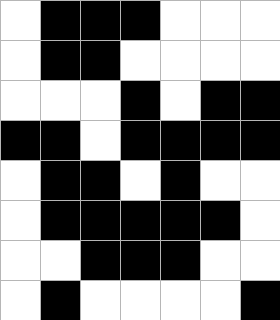[["white", "black", "black", "black", "white", "white", "white"], ["white", "black", "black", "white", "white", "white", "white"], ["white", "white", "white", "black", "white", "black", "black"], ["black", "black", "white", "black", "black", "black", "black"], ["white", "black", "black", "white", "black", "white", "white"], ["white", "black", "black", "black", "black", "black", "white"], ["white", "white", "black", "black", "black", "white", "white"], ["white", "black", "white", "white", "white", "white", "black"]]